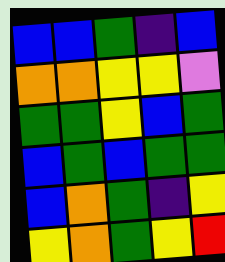[["blue", "blue", "green", "indigo", "blue"], ["orange", "orange", "yellow", "yellow", "violet"], ["green", "green", "yellow", "blue", "green"], ["blue", "green", "blue", "green", "green"], ["blue", "orange", "green", "indigo", "yellow"], ["yellow", "orange", "green", "yellow", "red"]]